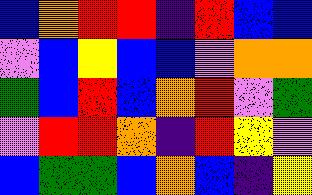[["blue", "orange", "red", "red", "indigo", "red", "blue", "blue"], ["violet", "blue", "yellow", "blue", "blue", "violet", "orange", "orange"], ["green", "blue", "red", "blue", "orange", "red", "violet", "green"], ["violet", "red", "red", "orange", "indigo", "red", "yellow", "violet"], ["blue", "green", "green", "blue", "orange", "blue", "indigo", "yellow"]]